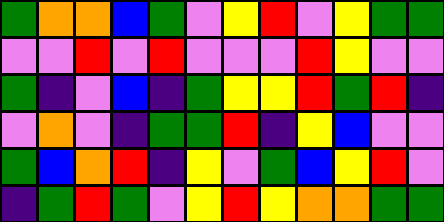[["green", "orange", "orange", "blue", "green", "violet", "yellow", "red", "violet", "yellow", "green", "green"], ["violet", "violet", "red", "violet", "red", "violet", "violet", "violet", "red", "yellow", "violet", "violet"], ["green", "indigo", "violet", "blue", "indigo", "green", "yellow", "yellow", "red", "green", "red", "indigo"], ["violet", "orange", "violet", "indigo", "green", "green", "red", "indigo", "yellow", "blue", "violet", "violet"], ["green", "blue", "orange", "red", "indigo", "yellow", "violet", "green", "blue", "yellow", "red", "violet"], ["indigo", "green", "red", "green", "violet", "yellow", "red", "yellow", "orange", "orange", "green", "green"]]